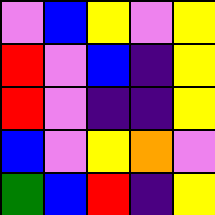[["violet", "blue", "yellow", "violet", "yellow"], ["red", "violet", "blue", "indigo", "yellow"], ["red", "violet", "indigo", "indigo", "yellow"], ["blue", "violet", "yellow", "orange", "violet"], ["green", "blue", "red", "indigo", "yellow"]]